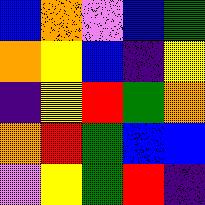[["blue", "orange", "violet", "blue", "green"], ["orange", "yellow", "blue", "indigo", "yellow"], ["indigo", "yellow", "red", "green", "orange"], ["orange", "red", "green", "blue", "blue"], ["violet", "yellow", "green", "red", "indigo"]]